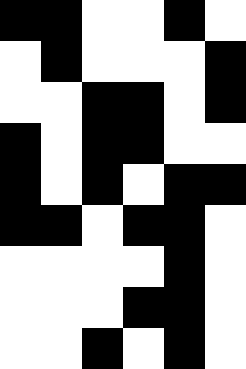[["black", "black", "white", "white", "black", "white"], ["white", "black", "white", "white", "white", "black"], ["white", "white", "black", "black", "white", "black"], ["black", "white", "black", "black", "white", "white"], ["black", "white", "black", "white", "black", "black"], ["black", "black", "white", "black", "black", "white"], ["white", "white", "white", "white", "black", "white"], ["white", "white", "white", "black", "black", "white"], ["white", "white", "black", "white", "black", "white"]]